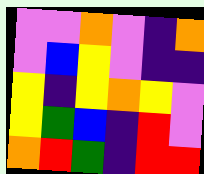[["violet", "violet", "orange", "violet", "indigo", "orange"], ["violet", "blue", "yellow", "violet", "indigo", "indigo"], ["yellow", "indigo", "yellow", "orange", "yellow", "violet"], ["yellow", "green", "blue", "indigo", "red", "violet"], ["orange", "red", "green", "indigo", "red", "red"]]